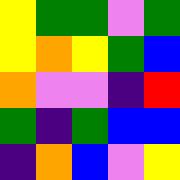[["yellow", "green", "green", "violet", "green"], ["yellow", "orange", "yellow", "green", "blue"], ["orange", "violet", "violet", "indigo", "red"], ["green", "indigo", "green", "blue", "blue"], ["indigo", "orange", "blue", "violet", "yellow"]]